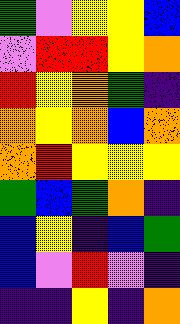[["green", "violet", "yellow", "yellow", "blue"], ["violet", "red", "red", "yellow", "orange"], ["red", "yellow", "orange", "green", "indigo"], ["orange", "yellow", "orange", "blue", "orange"], ["orange", "red", "yellow", "yellow", "yellow"], ["green", "blue", "green", "orange", "indigo"], ["blue", "yellow", "indigo", "blue", "green"], ["blue", "violet", "red", "violet", "indigo"], ["indigo", "indigo", "yellow", "indigo", "orange"]]